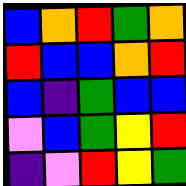[["blue", "orange", "red", "green", "orange"], ["red", "blue", "blue", "orange", "red"], ["blue", "indigo", "green", "blue", "blue"], ["violet", "blue", "green", "yellow", "red"], ["indigo", "violet", "red", "yellow", "green"]]